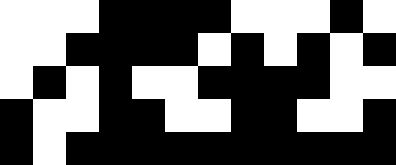[["white", "white", "white", "black", "black", "black", "black", "white", "white", "white", "black", "white"], ["white", "white", "black", "black", "black", "black", "white", "black", "white", "black", "white", "black"], ["white", "black", "white", "black", "white", "white", "black", "black", "black", "black", "white", "white"], ["black", "white", "white", "black", "black", "white", "white", "black", "black", "white", "white", "black"], ["black", "white", "black", "black", "black", "black", "black", "black", "black", "black", "black", "black"]]